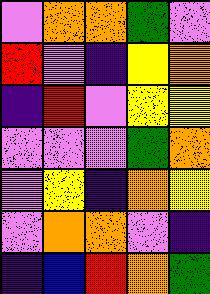[["violet", "orange", "orange", "green", "violet"], ["red", "violet", "indigo", "yellow", "orange"], ["indigo", "red", "violet", "yellow", "yellow"], ["violet", "violet", "violet", "green", "orange"], ["violet", "yellow", "indigo", "orange", "yellow"], ["violet", "orange", "orange", "violet", "indigo"], ["indigo", "blue", "red", "orange", "green"]]